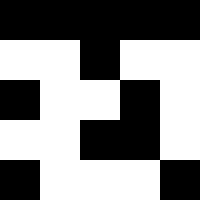[["black", "black", "black", "black", "black"], ["white", "white", "black", "white", "white"], ["black", "white", "white", "black", "white"], ["white", "white", "black", "black", "white"], ["black", "white", "white", "white", "black"]]